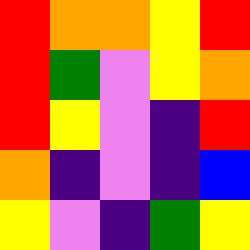[["red", "orange", "orange", "yellow", "red"], ["red", "green", "violet", "yellow", "orange"], ["red", "yellow", "violet", "indigo", "red"], ["orange", "indigo", "violet", "indigo", "blue"], ["yellow", "violet", "indigo", "green", "yellow"]]